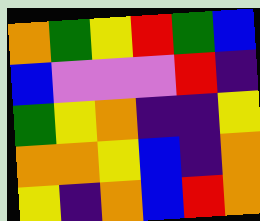[["orange", "green", "yellow", "red", "green", "blue"], ["blue", "violet", "violet", "violet", "red", "indigo"], ["green", "yellow", "orange", "indigo", "indigo", "yellow"], ["orange", "orange", "yellow", "blue", "indigo", "orange"], ["yellow", "indigo", "orange", "blue", "red", "orange"]]